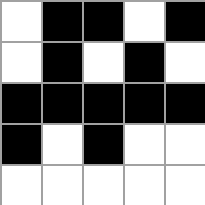[["white", "black", "black", "white", "black"], ["white", "black", "white", "black", "white"], ["black", "black", "black", "black", "black"], ["black", "white", "black", "white", "white"], ["white", "white", "white", "white", "white"]]